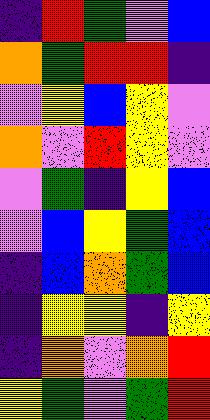[["indigo", "red", "green", "violet", "blue"], ["orange", "green", "red", "red", "indigo"], ["violet", "yellow", "blue", "yellow", "violet"], ["orange", "violet", "red", "yellow", "violet"], ["violet", "green", "indigo", "yellow", "blue"], ["violet", "blue", "yellow", "green", "blue"], ["indigo", "blue", "orange", "green", "blue"], ["indigo", "yellow", "yellow", "indigo", "yellow"], ["indigo", "orange", "violet", "orange", "red"], ["yellow", "green", "violet", "green", "red"]]